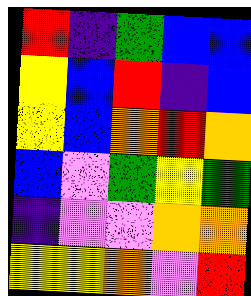[["red", "indigo", "green", "blue", "blue"], ["yellow", "blue", "red", "indigo", "blue"], ["yellow", "blue", "orange", "red", "orange"], ["blue", "violet", "green", "yellow", "green"], ["indigo", "violet", "violet", "orange", "orange"], ["yellow", "yellow", "orange", "violet", "red"]]